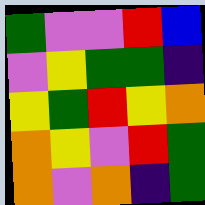[["green", "violet", "violet", "red", "blue"], ["violet", "yellow", "green", "green", "indigo"], ["yellow", "green", "red", "yellow", "orange"], ["orange", "yellow", "violet", "red", "green"], ["orange", "violet", "orange", "indigo", "green"]]